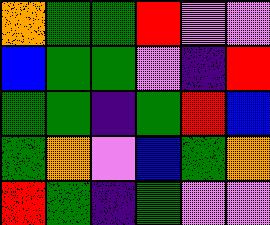[["orange", "green", "green", "red", "violet", "violet"], ["blue", "green", "green", "violet", "indigo", "red"], ["green", "green", "indigo", "green", "red", "blue"], ["green", "orange", "violet", "blue", "green", "orange"], ["red", "green", "indigo", "green", "violet", "violet"]]